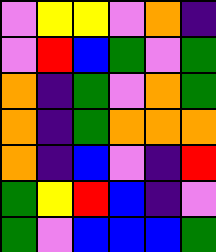[["violet", "yellow", "yellow", "violet", "orange", "indigo"], ["violet", "red", "blue", "green", "violet", "green"], ["orange", "indigo", "green", "violet", "orange", "green"], ["orange", "indigo", "green", "orange", "orange", "orange"], ["orange", "indigo", "blue", "violet", "indigo", "red"], ["green", "yellow", "red", "blue", "indigo", "violet"], ["green", "violet", "blue", "blue", "blue", "green"]]